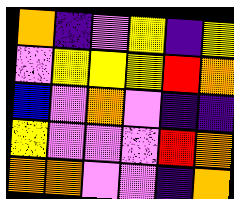[["orange", "indigo", "violet", "yellow", "indigo", "yellow"], ["violet", "yellow", "yellow", "yellow", "red", "orange"], ["blue", "violet", "orange", "violet", "indigo", "indigo"], ["yellow", "violet", "violet", "violet", "red", "orange"], ["orange", "orange", "violet", "violet", "indigo", "orange"]]